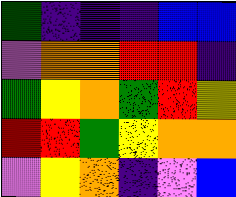[["green", "indigo", "indigo", "indigo", "blue", "blue"], ["violet", "orange", "orange", "red", "red", "indigo"], ["green", "yellow", "orange", "green", "red", "yellow"], ["red", "red", "green", "yellow", "orange", "orange"], ["violet", "yellow", "orange", "indigo", "violet", "blue"]]